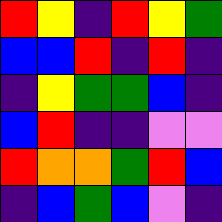[["red", "yellow", "indigo", "red", "yellow", "green"], ["blue", "blue", "red", "indigo", "red", "indigo"], ["indigo", "yellow", "green", "green", "blue", "indigo"], ["blue", "red", "indigo", "indigo", "violet", "violet"], ["red", "orange", "orange", "green", "red", "blue"], ["indigo", "blue", "green", "blue", "violet", "indigo"]]